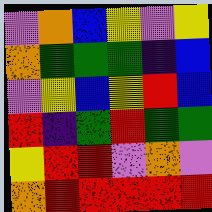[["violet", "orange", "blue", "yellow", "violet", "yellow"], ["orange", "green", "green", "green", "indigo", "blue"], ["violet", "yellow", "blue", "yellow", "red", "blue"], ["red", "indigo", "green", "red", "green", "green"], ["yellow", "red", "red", "violet", "orange", "violet"], ["orange", "red", "red", "red", "red", "red"]]